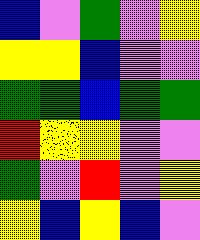[["blue", "violet", "green", "violet", "yellow"], ["yellow", "yellow", "blue", "violet", "violet"], ["green", "green", "blue", "green", "green"], ["red", "yellow", "yellow", "violet", "violet"], ["green", "violet", "red", "violet", "yellow"], ["yellow", "blue", "yellow", "blue", "violet"]]